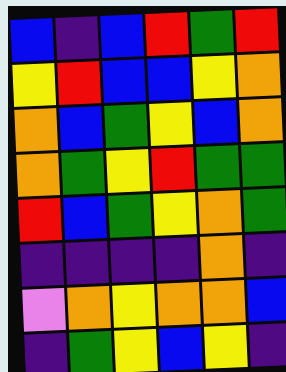[["blue", "indigo", "blue", "red", "green", "red"], ["yellow", "red", "blue", "blue", "yellow", "orange"], ["orange", "blue", "green", "yellow", "blue", "orange"], ["orange", "green", "yellow", "red", "green", "green"], ["red", "blue", "green", "yellow", "orange", "green"], ["indigo", "indigo", "indigo", "indigo", "orange", "indigo"], ["violet", "orange", "yellow", "orange", "orange", "blue"], ["indigo", "green", "yellow", "blue", "yellow", "indigo"]]